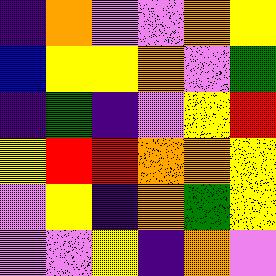[["indigo", "orange", "violet", "violet", "orange", "yellow"], ["blue", "yellow", "yellow", "orange", "violet", "green"], ["indigo", "green", "indigo", "violet", "yellow", "red"], ["yellow", "red", "red", "orange", "orange", "yellow"], ["violet", "yellow", "indigo", "orange", "green", "yellow"], ["violet", "violet", "yellow", "indigo", "orange", "violet"]]